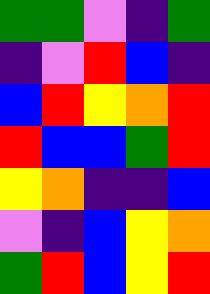[["green", "green", "violet", "indigo", "green"], ["indigo", "violet", "red", "blue", "indigo"], ["blue", "red", "yellow", "orange", "red"], ["red", "blue", "blue", "green", "red"], ["yellow", "orange", "indigo", "indigo", "blue"], ["violet", "indigo", "blue", "yellow", "orange"], ["green", "red", "blue", "yellow", "red"]]